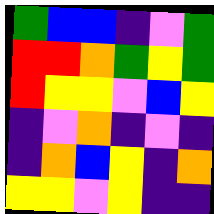[["green", "blue", "blue", "indigo", "violet", "green"], ["red", "red", "orange", "green", "yellow", "green"], ["red", "yellow", "yellow", "violet", "blue", "yellow"], ["indigo", "violet", "orange", "indigo", "violet", "indigo"], ["indigo", "orange", "blue", "yellow", "indigo", "orange"], ["yellow", "yellow", "violet", "yellow", "indigo", "indigo"]]